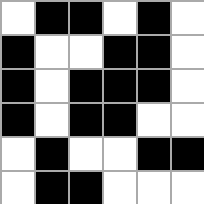[["white", "black", "black", "white", "black", "white"], ["black", "white", "white", "black", "black", "white"], ["black", "white", "black", "black", "black", "white"], ["black", "white", "black", "black", "white", "white"], ["white", "black", "white", "white", "black", "black"], ["white", "black", "black", "white", "white", "white"]]